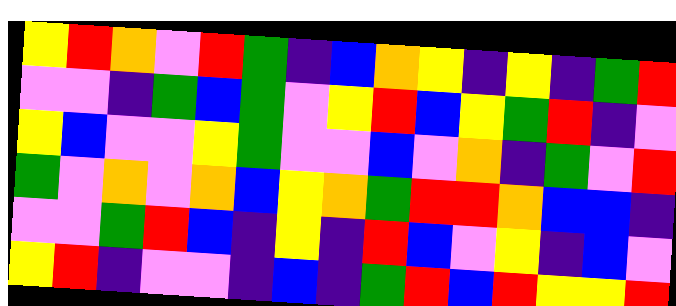[["yellow", "red", "orange", "violet", "red", "green", "indigo", "blue", "orange", "yellow", "indigo", "yellow", "indigo", "green", "red"], ["violet", "violet", "indigo", "green", "blue", "green", "violet", "yellow", "red", "blue", "yellow", "green", "red", "indigo", "violet"], ["yellow", "blue", "violet", "violet", "yellow", "green", "violet", "violet", "blue", "violet", "orange", "indigo", "green", "violet", "red"], ["green", "violet", "orange", "violet", "orange", "blue", "yellow", "orange", "green", "red", "red", "orange", "blue", "blue", "indigo"], ["violet", "violet", "green", "red", "blue", "indigo", "yellow", "indigo", "red", "blue", "violet", "yellow", "indigo", "blue", "violet"], ["yellow", "red", "indigo", "violet", "violet", "indigo", "blue", "indigo", "green", "red", "blue", "red", "yellow", "yellow", "red"]]